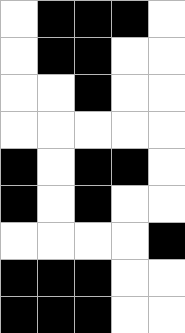[["white", "black", "black", "black", "white"], ["white", "black", "black", "white", "white"], ["white", "white", "black", "white", "white"], ["white", "white", "white", "white", "white"], ["black", "white", "black", "black", "white"], ["black", "white", "black", "white", "white"], ["white", "white", "white", "white", "black"], ["black", "black", "black", "white", "white"], ["black", "black", "black", "white", "white"]]